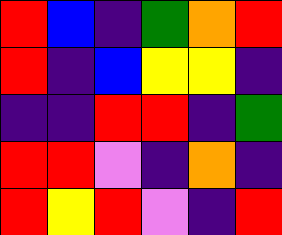[["red", "blue", "indigo", "green", "orange", "red"], ["red", "indigo", "blue", "yellow", "yellow", "indigo"], ["indigo", "indigo", "red", "red", "indigo", "green"], ["red", "red", "violet", "indigo", "orange", "indigo"], ["red", "yellow", "red", "violet", "indigo", "red"]]